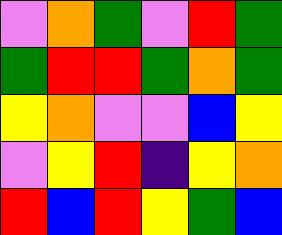[["violet", "orange", "green", "violet", "red", "green"], ["green", "red", "red", "green", "orange", "green"], ["yellow", "orange", "violet", "violet", "blue", "yellow"], ["violet", "yellow", "red", "indigo", "yellow", "orange"], ["red", "blue", "red", "yellow", "green", "blue"]]